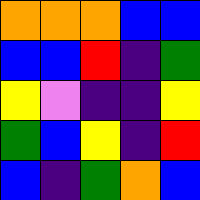[["orange", "orange", "orange", "blue", "blue"], ["blue", "blue", "red", "indigo", "green"], ["yellow", "violet", "indigo", "indigo", "yellow"], ["green", "blue", "yellow", "indigo", "red"], ["blue", "indigo", "green", "orange", "blue"]]